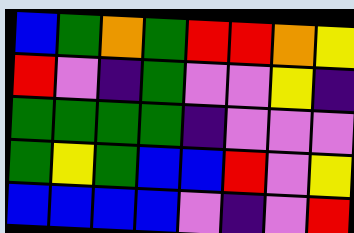[["blue", "green", "orange", "green", "red", "red", "orange", "yellow"], ["red", "violet", "indigo", "green", "violet", "violet", "yellow", "indigo"], ["green", "green", "green", "green", "indigo", "violet", "violet", "violet"], ["green", "yellow", "green", "blue", "blue", "red", "violet", "yellow"], ["blue", "blue", "blue", "blue", "violet", "indigo", "violet", "red"]]